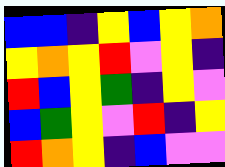[["blue", "blue", "indigo", "yellow", "blue", "yellow", "orange"], ["yellow", "orange", "yellow", "red", "violet", "yellow", "indigo"], ["red", "blue", "yellow", "green", "indigo", "yellow", "violet"], ["blue", "green", "yellow", "violet", "red", "indigo", "yellow"], ["red", "orange", "yellow", "indigo", "blue", "violet", "violet"]]